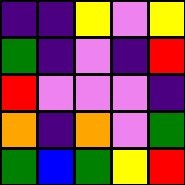[["indigo", "indigo", "yellow", "violet", "yellow"], ["green", "indigo", "violet", "indigo", "red"], ["red", "violet", "violet", "violet", "indigo"], ["orange", "indigo", "orange", "violet", "green"], ["green", "blue", "green", "yellow", "red"]]